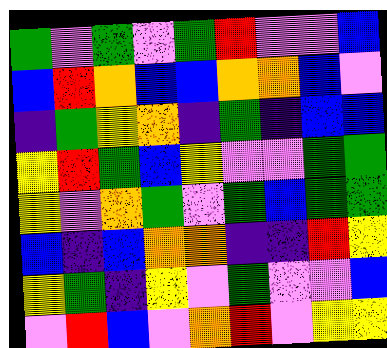[["green", "violet", "green", "violet", "green", "red", "violet", "violet", "blue"], ["blue", "red", "orange", "blue", "blue", "orange", "orange", "blue", "violet"], ["indigo", "green", "yellow", "orange", "indigo", "green", "indigo", "blue", "blue"], ["yellow", "red", "green", "blue", "yellow", "violet", "violet", "green", "green"], ["yellow", "violet", "orange", "green", "violet", "green", "blue", "green", "green"], ["blue", "indigo", "blue", "orange", "orange", "indigo", "indigo", "red", "yellow"], ["yellow", "green", "indigo", "yellow", "violet", "green", "violet", "violet", "blue"], ["violet", "red", "blue", "violet", "orange", "red", "violet", "yellow", "yellow"]]